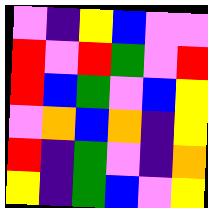[["violet", "indigo", "yellow", "blue", "violet", "violet"], ["red", "violet", "red", "green", "violet", "red"], ["red", "blue", "green", "violet", "blue", "yellow"], ["violet", "orange", "blue", "orange", "indigo", "yellow"], ["red", "indigo", "green", "violet", "indigo", "orange"], ["yellow", "indigo", "green", "blue", "violet", "yellow"]]